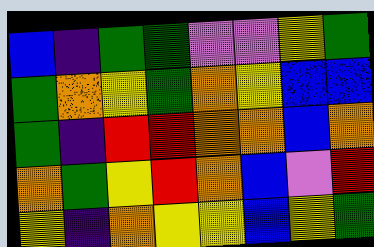[["blue", "indigo", "green", "green", "violet", "violet", "yellow", "green"], ["green", "orange", "yellow", "green", "orange", "yellow", "blue", "blue"], ["green", "indigo", "red", "red", "orange", "orange", "blue", "orange"], ["orange", "green", "yellow", "red", "orange", "blue", "violet", "red"], ["yellow", "indigo", "orange", "yellow", "yellow", "blue", "yellow", "green"]]